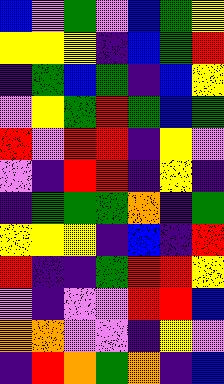[["blue", "violet", "green", "violet", "blue", "green", "yellow"], ["yellow", "yellow", "yellow", "indigo", "blue", "green", "red"], ["indigo", "green", "blue", "green", "indigo", "blue", "yellow"], ["violet", "yellow", "green", "red", "green", "blue", "green"], ["red", "violet", "red", "red", "indigo", "yellow", "violet"], ["violet", "indigo", "red", "red", "indigo", "yellow", "indigo"], ["indigo", "green", "green", "green", "orange", "indigo", "green"], ["yellow", "yellow", "yellow", "indigo", "blue", "indigo", "red"], ["red", "indigo", "indigo", "green", "red", "red", "yellow"], ["violet", "indigo", "violet", "violet", "red", "red", "blue"], ["orange", "orange", "violet", "violet", "indigo", "yellow", "violet"], ["indigo", "red", "orange", "green", "orange", "indigo", "blue"]]